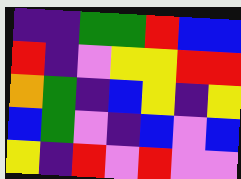[["indigo", "indigo", "green", "green", "red", "blue", "blue"], ["red", "indigo", "violet", "yellow", "yellow", "red", "red"], ["orange", "green", "indigo", "blue", "yellow", "indigo", "yellow"], ["blue", "green", "violet", "indigo", "blue", "violet", "blue"], ["yellow", "indigo", "red", "violet", "red", "violet", "violet"]]